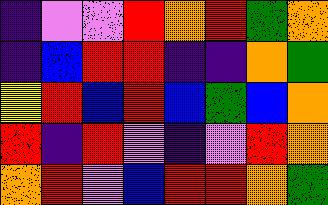[["indigo", "violet", "violet", "red", "orange", "red", "green", "orange"], ["indigo", "blue", "red", "red", "indigo", "indigo", "orange", "green"], ["yellow", "red", "blue", "red", "blue", "green", "blue", "orange"], ["red", "indigo", "red", "violet", "indigo", "violet", "red", "orange"], ["orange", "red", "violet", "blue", "red", "red", "orange", "green"]]